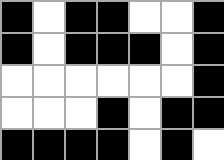[["black", "white", "black", "black", "white", "white", "black"], ["black", "white", "black", "black", "black", "white", "black"], ["white", "white", "white", "white", "white", "white", "black"], ["white", "white", "white", "black", "white", "black", "black"], ["black", "black", "black", "black", "white", "black", "white"]]